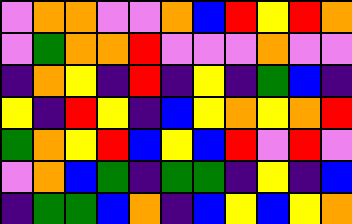[["violet", "orange", "orange", "violet", "violet", "orange", "blue", "red", "yellow", "red", "orange"], ["violet", "green", "orange", "orange", "red", "violet", "violet", "violet", "orange", "violet", "violet"], ["indigo", "orange", "yellow", "indigo", "red", "indigo", "yellow", "indigo", "green", "blue", "indigo"], ["yellow", "indigo", "red", "yellow", "indigo", "blue", "yellow", "orange", "yellow", "orange", "red"], ["green", "orange", "yellow", "red", "blue", "yellow", "blue", "red", "violet", "red", "violet"], ["violet", "orange", "blue", "green", "indigo", "green", "green", "indigo", "yellow", "indigo", "blue"], ["indigo", "green", "green", "blue", "orange", "indigo", "blue", "yellow", "blue", "yellow", "orange"]]